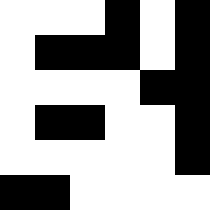[["white", "white", "white", "black", "white", "black"], ["white", "black", "black", "black", "white", "black"], ["white", "white", "white", "white", "black", "black"], ["white", "black", "black", "white", "white", "black"], ["white", "white", "white", "white", "white", "black"], ["black", "black", "white", "white", "white", "white"]]